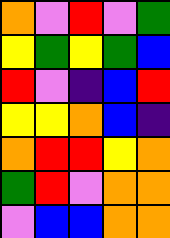[["orange", "violet", "red", "violet", "green"], ["yellow", "green", "yellow", "green", "blue"], ["red", "violet", "indigo", "blue", "red"], ["yellow", "yellow", "orange", "blue", "indigo"], ["orange", "red", "red", "yellow", "orange"], ["green", "red", "violet", "orange", "orange"], ["violet", "blue", "blue", "orange", "orange"]]